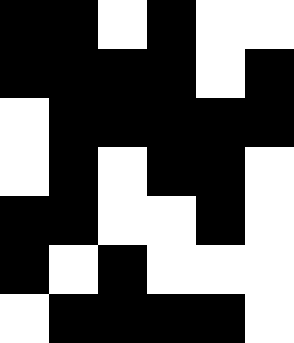[["black", "black", "white", "black", "white", "white"], ["black", "black", "black", "black", "white", "black"], ["white", "black", "black", "black", "black", "black"], ["white", "black", "white", "black", "black", "white"], ["black", "black", "white", "white", "black", "white"], ["black", "white", "black", "white", "white", "white"], ["white", "black", "black", "black", "black", "white"]]